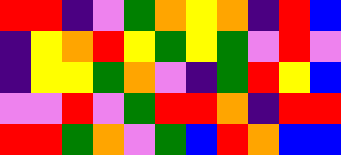[["red", "red", "indigo", "violet", "green", "orange", "yellow", "orange", "indigo", "red", "blue"], ["indigo", "yellow", "orange", "red", "yellow", "green", "yellow", "green", "violet", "red", "violet"], ["indigo", "yellow", "yellow", "green", "orange", "violet", "indigo", "green", "red", "yellow", "blue"], ["violet", "violet", "red", "violet", "green", "red", "red", "orange", "indigo", "red", "red"], ["red", "red", "green", "orange", "violet", "green", "blue", "red", "orange", "blue", "blue"]]